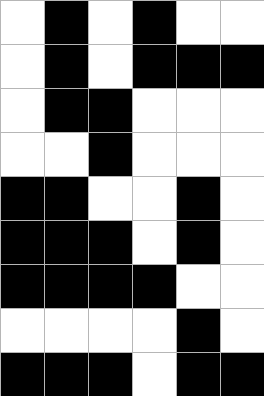[["white", "black", "white", "black", "white", "white"], ["white", "black", "white", "black", "black", "black"], ["white", "black", "black", "white", "white", "white"], ["white", "white", "black", "white", "white", "white"], ["black", "black", "white", "white", "black", "white"], ["black", "black", "black", "white", "black", "white"], ["black", "black", "black", "black", "white", "white"], ["white", "white", "white", "white", "black", "white"], ["black", "black", "black", "white", "black", "black"]]